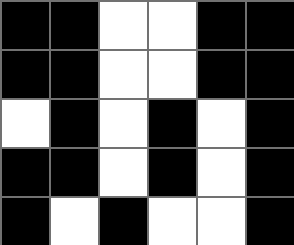[["black", "black", "white", "white", "black", "black"], ["black", "black", "white", "white", "black", "black"], ["white", "black", "white", "black", "white", "black"], ["black", "black", "white", "black", "white", "black"], ["black", "white", "black", "white", "white", "black"]]